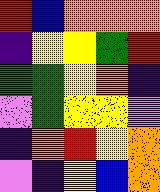[["red", "blue", "orange", "orange", "orange"], ["indigo", "yellow", "yellow", "green", "red"], ["green", "green", "yellow", "orange", "indigo"], ["violet", "green", "yellow", "yellow", "violet"], ["indigo", "orange", "red", "yellow", "orange"], ["violet", "indigo", "yellow", "blue", "orange"]]